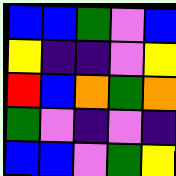[["blue", "blue", "green", "violet", "blue"], ["yellow", "indigo", "indigo", "violet", "yellow"], ["red", "blue", "orange", "green", "orange"], ["green", "violet", "indigo", "violet", "indigo"], ["blue", "blue", "violet", "green", "yellow"]]